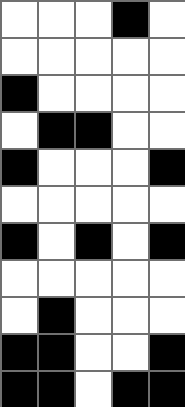[["white", "white", "white", "black", "white"], ["white", "white", "white", "white", "white"], ["black", "white", "white", "white", "white"], ["white", "black", "black", "white", "white"], ["black", "white", "white", "white", "black"], ["white", "white", "white", "white", "white"], ["black", "white", "black", "white", "black"], ["white", "white", "white", "white", "white"], ["white", "black", "white", "white", "white"], ["black", "black", "white", "white", "black"], ["black", "black", "white", "black", "black"]]